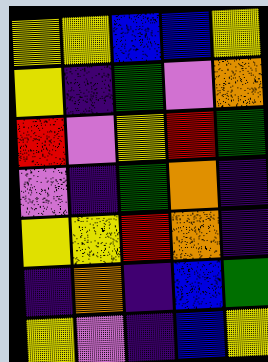[["yellow", "yellow", "blue", "blue", "yellow"], ["yellow", "indigo", "green", "violet", "orange"], ["red", "violet", "yellow", "red", "green"], ["violet", "indigo", "green", "orange", "indigo"], ["yellow", "yellow", "red", "orange", "indigo"], ["indigo", "orange", "indigo", "blue", "green"], ["yellow", "violet", "indigo", "blue", "yellow"]]